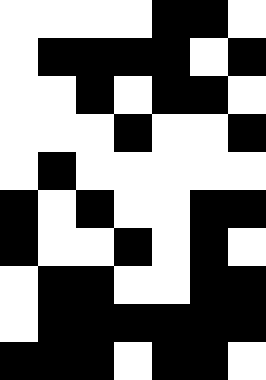[["white", "white", "white", "white", "black", "black", "white"], ["white", "black", "black", "black", "black", "white", "black"], ["white", "white", "black", "white", "black", "black", "white"], ["white", "white", "white", "black", "white", "white", "black"], ["white", "black", "white", "white", "white", "white", "white"], ["black", "white", "black", "white", "white", "black", "black"], ["black", "white", "white", "black", "white", "black", "white"], ["white", "black", "black", "white", "white", "black", "black"], ["white", "black", "black", "black", "black", "black", "black"], ["black", "black", "black", "white", "black", "black", "white"]]